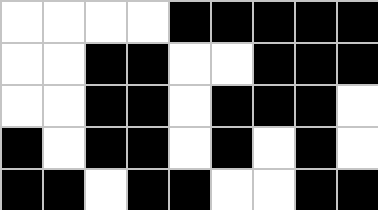[["white", "white", "white", "white", "black", "black", "black", "black", "black"], ["white", "white", "black", "black", "white", "white", "black", "black", "black"], ["white", "white", "black", "black", "white", "black", "black", "black", "white"], ["black", "white", "black", "black", "white", "black", "white", "black", "white"], ["black", "black", "white", "black", "black", "white", "white", "black", "black"]]